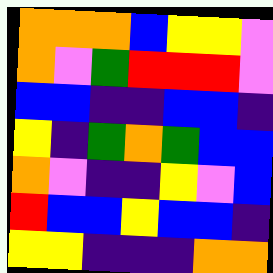[["orange", "orange", "orange", "blue", "yellow", "yellow", "violet"], ["orange", "violet", "green", "red", "red", "red", "violet"], ["blue", "blue", "indigo", "indigo", "blue", "blue", "indigo"], ["yellow", "indigo", "green", "orange", "green", "blue", "blue"], ["orange", "violet", "indigo", "indigo", "yellow", "violet", "blue"], ["red", "blue", "blue", "yellow", "blue", "blue", "indigo"], ["yellow", "yellow", "indigo", "indigo", "indigo", "orange", "orange"]]